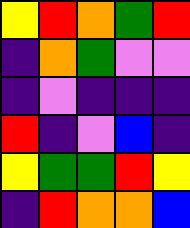[["yellow", "red", "orange", "green", "red"], ["indigo", "orange", "green", "violet", "violet"], ["indigo", "violet", "indigo", "indigo", "indigo"], ["red", "indigo", "violet", "blue", "indigo"], ["yellow", "green", "green", "red", "yellow"], ["indigo", "red", "orange", "orange", "blue"]]